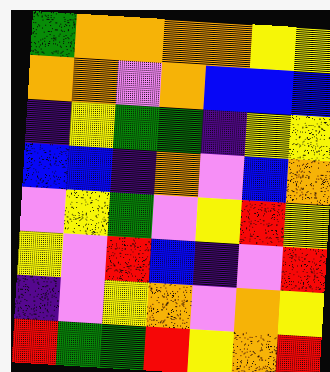[["green", "orange", "orange", "orange", "orange", "yellow", "yellow"], ["orange", "orange", "violet", "orange", "blue", "blue", "blue"], ["indigo", "yellow", "green", "green", "indigo", "yellow", "yellow"], ["blue", "blue", "indigo", "orange", "violet", "blue", "orange"], ["violet", "yellow", "green", "violet", "yellow", "red", "yellow"], ["yellow", "violet", "red", "blue", "indigo", "violet", "red"], ["indigo", "violet", "yellow", "orange", "violet", "orange", "yellow"], ["red", "green", "green", "red", "yellow", "orange", "red"]]